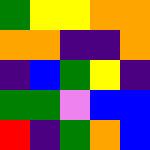[["green", "yellow", "yellow", "orange", "orange"], ["orange", "orange", "indigo", "indigo", "orange"], ["indigo", "blue", "green", "yellow", "indigo"], ["green", "green", "violet", "blue", "blue"], ["red", "indigo", "green", "orange", "blue"]]